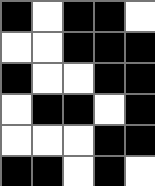[["black", "white", "black", "black", "white"], ["white", "white", "black", "black", "black"], ["black", "white", "white", "black", "black"], ["white", "black", "black", "white", "black"], ["white", "white", "white", "black", "black"], ["black", "black", "white", "black", "white"]]